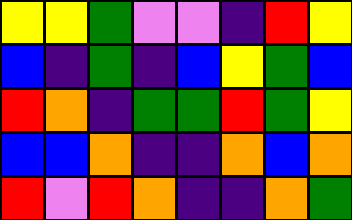[["yellow", "yellow", "green", "violet", "violet", "indigo", "red", "yellow"], ["blue", "indigo", "green", "indigo", "blue", "yellow", "green", "blue"], ["red", "orange", "indigo", "green", "green", "red", "green", "yellow"], ["blue", "blue", "orange", "indigo", "indigo", "orange", "blue", "orange"], ["red", "violet", "red", "orange", "indigo", "indigo", "orange", "green"]]